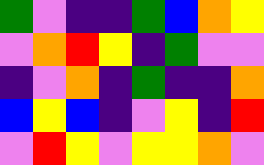[["green", "violet", "indigo", "indigo", "green", "blue", "orange", "yellow"], ["violet", "orange", "red", "yellow", "indigo", "green", "violet", "violet"], ["indigo", "violet", "orange", "indigo", "green", "indigo", "indigo", "orange"], ["blue", "yellow", "blue", "indigo", "violet", "yellow", "indigo", "red"], ["violet", "red", "yellow", "violet", "yellow", "yellow", "orange", "violet"]]